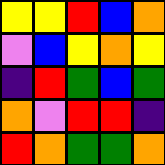[["yellow", "yellow", "red", "blue", "orange"], ["violet", "blue", "yellow", "orange", "yellow"], ["indigo", "red", "green", "blue", "green"], ["orange", "violet", "red", "red", "indigo"], ["red", "orange", "green", "green", "orange"]]